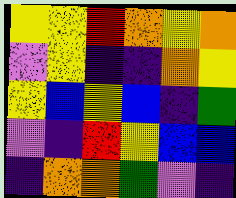[["yellow", "yellow", "red", "orange", "yellow", "orange"], ["violet", "yellow", "indigo", "indigo", "orange", "yellow"], ["yellow", "blue", "yellow", "blue", "indigo", "green"], ["violet", "indigo", "red", "yellow", "blue", "blue"], ["indigo", "orange", "orange", "green", "violet", "indigo"]]